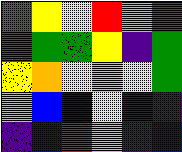[["green", "yellow", "yellow", "red", "orange", "red"], ["red", "green", "green", "yellow", "indigo", "green"], ["yellow", "orange", "yellow", "violet", "yellow", "green"], ["orange", "blue", "blue", "yellow", "indigo", "indigo"], ["indigo", "blue", "red", "violet", "indigo", "blue"]]